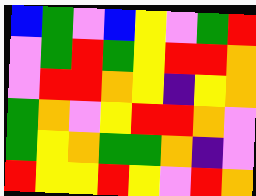[["blue", "green", "violet", "blue", "yellow", "violet", "green", "red"], ["violet", "green", "red", "green", "yellow", "red", "red", "orange"], ["violet", "red", "red", "orange", "yellow", "indigo", "yellow", "orange"], ["green", "orange", "violet", "yellow", "red", "red", "orange", "violet"], ["green", "yellow", "orange", "green", "green", "orange", "indigo", "violet"], ["red", "yellow", "yellow", "red", "yellow", "violet", "red", "orange"]]